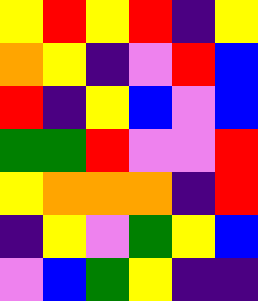[["yellow", "red", "yellow", "red", "indigo", "yellow"], ["orange", "yellow", "indigo", "violet", "red", "blue"], ["red", "indigo", "yellow", "blue", "violet", "blue"], ["green", "green", "red", "violet", "violet", "red"], ["yellow", "orange", "orange", "orange", "indigo", "red"], ["indigo", "yellow", "violet", "green", "yellow", "blue"], ["violet", "blue", "green", "yellow", "indigo", "indigo"]]